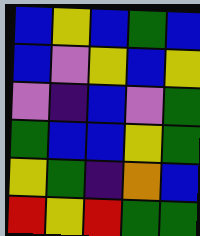[["blue", "yellow", "blue", "green", "blue"], ["blue", "violet", "yellow", "blue", "yellow"], ["violet", "indigo", "blue", "violet", "green"], ["green", "blue", "blue", "yellow", "green"], ["yellow", "green", "indigo", "orange", "blue"], ["red", "yellow", "red", "green", "green"]]